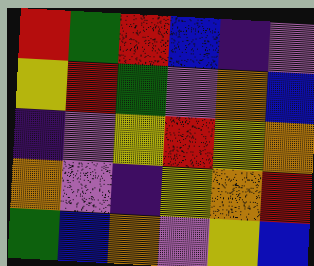[["red", "green", "red", "blue", "indigo", "violet"], ["yellow", "red", "green", "violet", "orange", "blue"], ["indigo", "violet", "yellow", "red", "yellow", "orange"], ["orange", "violet", "indigo", "yellow", "orange", "red"], ["green", "blue", "orange", "violet", "yellow", "blue"]]